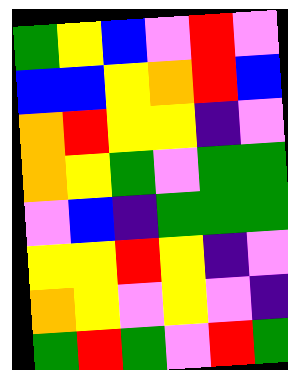[["green", "yellow", "blue", "violet", "red", "violet"], ["blue", "blue", "yellow", "orange", "red", "blue"], ["orange", "red", "yellow", "yellow", "indigo", "violet"], ["orange", "yellow", "green", "violet", "green", "green"], ["violet", "blue", "indigo", "green", "green", "green"], ["yellow", "yellow", "red", "yellow", "indigo", "violet"], ["orange", "yellow", "violet", "yellow", "violet", "indigo"], ["green", "red", "green", "violet", "red", "green"]]